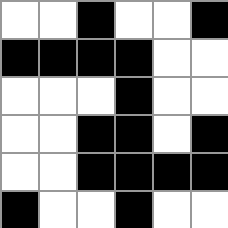[["white", "white", "black", "white", "white", "black"], ["black", "black", "black", "black", "white", "white"], ["white", "white", "white", "black", "white", "white"], ["white", "white", "black", "black", "white", "black"], ["white", "white", "black", "black", "black", "black"], ["black", "white", "white", "black", "white", "white"]]